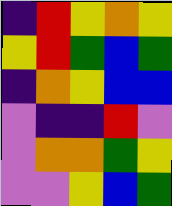[["indigo", "red", "yellow", "orange", "yellow"], ["yellow", "red", "green", "blue", "green"], ["indigo", "orange", "yellow", "blue", "blue"], ["violet", "indigo", "indigo", "red", "violet"], ["violet", "orange", "orange", "green", "yellow"], ["violet", "violet", "yellow", "blue", "green"]]